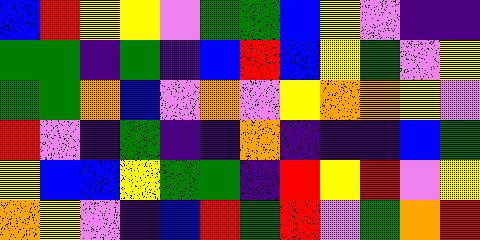[["blue", "red", "yellow", "yellow", "violet", "green", "green", "blue", "yellow", "violet", "indigo", "indigo"], ["green", "green", "indigo", "green", "indigo", "blue", "red", "blue", "yellow", "green", "violet", "yellow"], ["green", "green", "orange", "blue", "violet", "orange", "violet", "yellow", "orange", "orange", "yellow", "violet"], ["red", "violet", "indigo", "green", "indigo", "indigo", "orange", "indigo", "indigo", "indigo", "blue", "green"], ["yellow", "blue", "blue", "yellow", "green", "green", "indigo", "red", "yellow", "red", "violet", "yellow"], ["orange", "yellow", "violet", "indigo", "blue", "red", "green", "red", "violet", "green", "orange", "red"]]